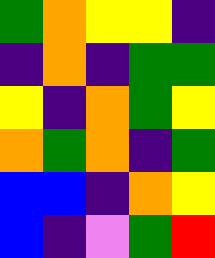[["green", "orange", "yellow", "yellow", "indigo"], ["indigo", "orange", "indigo", "green", "green"], ["yellow", "indigo", "orange", "green", "yellow"], ["orange", "green", "orange", "indigo", "green"], ["blue", "blue", "indigo", "orange", "yellow"], ["blue", "indigo", "violet", "green", "red"]]